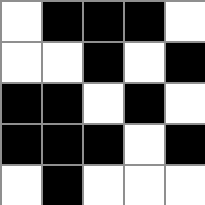[["white", "black", "black", "black", "white"], ["white", "white", "black", "white", "black"], ["black", "black", "white", "black", "white"], ["black", "black", "black", "white", "black"], ["white", "black", "white", "white", "white"]]